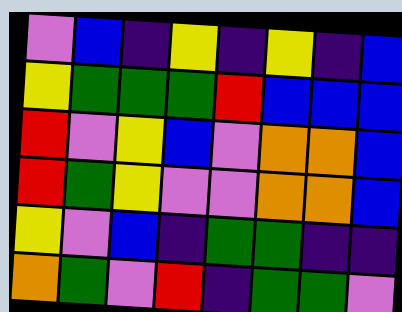[["violet", "blue", "indigo", "yellow", "indigo", "yellow", "indigo", "blue"], ["yellow", "green", "green", "green", "red", "blue", "blue", "blue"], ["red", "violet", "yellow", "blue", "violet", "orange", "orange", "blue"], ["red", "green", "yellow", "violet", "violet", "orange", "orange", "blue"], ["yellow", "violet", "blue", "indigo", "green", "green", "indigo", "indigo"], ["orange", "green", "violet", "red", "indigo", "green", "green", "violet"]]